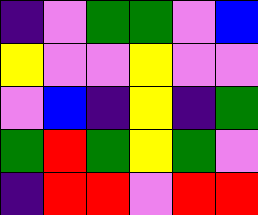[["indigo", "violet", "green", "green", "violet", "blue"], ["yellow", "violet", "violet", "yellow", "violet", "violet"], ["violet", "blue", "indigo", "yellow", "indigo", "green"], ["green", "red", "green", "yellow", "green", "violet"], ["indigo", "red", "red", "violet", "red", "red"]]